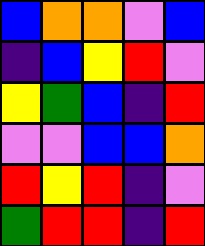[["blue", "orange", "orange", "violet", "blue"], ["indigo", "blue", "yellow", "red", "violet"], ["yellow", "green", "blue", "indigo", "red"], ["violet", "violet", "blue", "blue", "orange"], ["red", "yellow", "red", "indigo", "violet"], ["green", "red", "red", "indigo", "red"]]